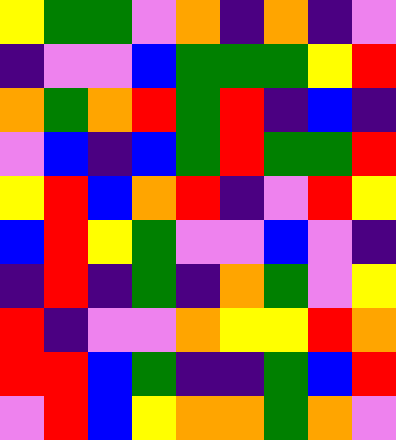[["yellow", "green", "green", "violet", "orange", "indigo", "orange", "indigo", "violet"], ["indigo", "violet", "violet", "blue", "green", "green", "green", "yellow", "red"], ["orange", "green", "orange", "red", "green", "red", "indigo", "blue", "indigo"], ["violet", "blue", "indigo", "blue", "green", "red", "green", "green", "red"], ["yellow", "red", "blue", "orange", "red", "indigo", "violet", "red", "yellow"], ["blue", "red", "yellow", "green", "violet", "violet", "blue", "violet", "indigo"], ["indigo", "red", "indigo", "green", "indigo", "orange", "green", "violet", "yellow"], ["red", "indigo", "violet", "violet", "orange", "yellow", "yellow", "red", "orange"], ["red", "red", "blue", "green", "indigo", "indigo", "green", "blue", "red"], ["violet", "red", "blue", "yellow", "orange", "orange", "green", "orange", "violet"]]